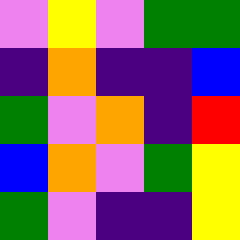[["violet", "yellow", "violet", "green", "green"], ["indigo", "orange", "indigo", "indigo", "blue"], ["green", "violet", "orange", "indigo", "red"], ["blue", "orange", "violet", "green", "yellow"], ["green", "violet", "indigo", "indigo", "yellow"]]